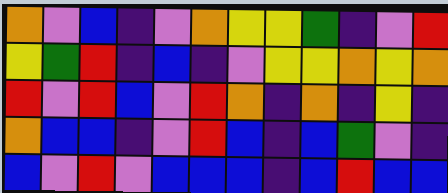[["orange", "violet", "blue", "indigo", "violet", "orange", "yellow", "yellow", "green", "indigo", "violet", "red"], ["yellow", "green", "red", "indigo", "blue", "indigo", "violet", "yellow", "yellow", "orange", "yellow", "orange"], ["red", "violet", "red", "blue", "violet", "red", "orange", "indigo", "orange", "indigo", "yellow", "indigo"], ["orange", "blue", "blue", "indigo", "violet", "red", "blue", "indigo", "blue", "green", "violet", "indigo"], ["blue", "violet", "red", "violet", "blue", "blue", "blue", "indigo", "blue", "red", "blue", "blue"]]